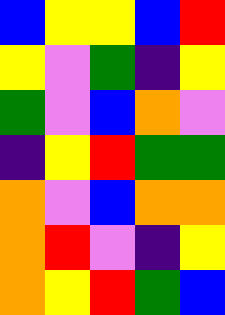[["blue", "yellow", "yellow", "blue", "red"], ["yellow", "violet", "green", "indigo", "yellow"], ["green", "violet", "blue", "orange", "violet"], ["indigo", "yellow", "red", "green", "green"], ["orange", "violet", "blue", "orange", "orange"], ["orange", "red", "violet", "indigo", "yellow"], ["orange", "yellow", "red", "green", "blue"]]